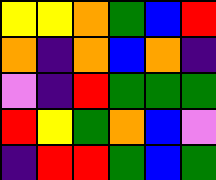[["yellow", "yellow", "orange", "green", "blue", "red"], ["orange", "indigo", "orange", "blue", "orange", "indigo"], ["violet", "indigo", "red", "green", "green", "green"], ["red", "yellow", "green", "orange", "blue", "violet"], ["indigo", "red", "red", "green", "blue", "green"]]